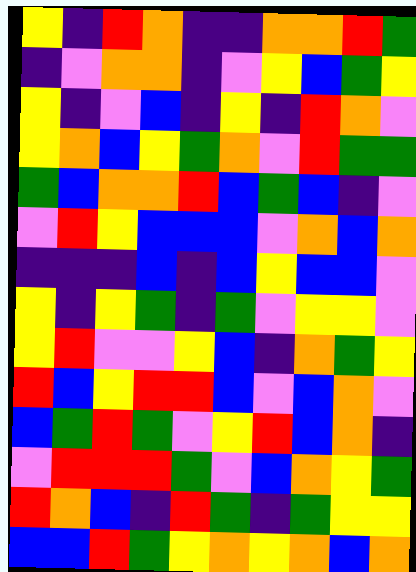[["yellow", "indigo", "red", "orange", "indigo", "indigo", "orange", "orange", "red", "green"], ["indigo", "violet", "orange", "orange", "indigo", "violet", "yellow", "blue", "green", "yellow"], ["yellow", "indigo", "violet", "blue", "indigo", "yellow", "indigo", "red", "orange", "violet"], ["yellow", "orange", "blue", "yellow", "green", "orange", "violet", "red", "green", "green"], ["green", "blue", "orange", "orange", "red", "blue", "green", "blue", "indigo", "violet"], ["violet", "red", "yellow", "blue", "blue", "blue", "violet", "orange", "blue", "orange"], ["indigo", "indigo", "indigo", "blue", "indigo", "blue", "yellow", "blue", "blue", "violet"], ["yellow", "indigo", "yellow", "green", "indigo", "green", "violet", "yellow", "yellow", "violet"], ["yellow", "red", "violet", "violet", "yellow", "blue", "indigo", "orange", "green", "yellow"], ["red", "blue", "yellow", "red", "red", "blue", "violet", "blue", "orange", "violet"], ["blue", "green", "red", "green", "violet", "yellow", "red", "blue", "orange", "indigo"], ["violet", "red", "red", "red", "green", "violet", "blue", "orange", "yellow", "green"], ["red", "orange", "blue", "indigo", "red", "green", "indigo", "green", "yellow", "yellow"], ["blue", "blue", "red", "green", "yellow", "orange", "yellow", "orange", "blue", "orange"]]